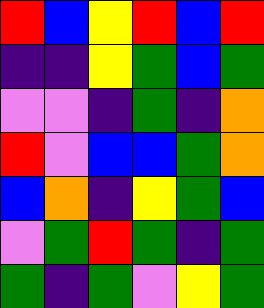[["red", "blue", "yellow", "red", "blue", "red"], ["indigo", "indigo", "yellow", "green", "blue", "green"], ["violet", "violet", "indigo", "green", "indigo", "orange"], ["red", "violet", "blue", "blue", "green", "orange"], ["blue", "orange", "indigo", "yellow", "green", "blue"], ["violet", "green", "red", "green", "indigo", "green"], ["green", "indigo", "green", "violet", "yellow", "green"]]